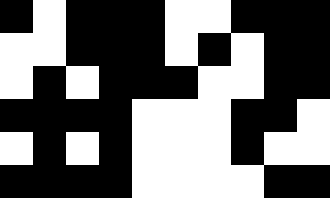[["black", "white", "black", "black", "black", "white", "white", "black", "black", "black"], ["white", "white", "black", "black", "black", "white", "black", "white", "black", "black"], ["white", "black", "white", "black", "black", "black", "white", "white", "black", "black"], ["black", "black", "black", "black", "white", "white", "white", "black", "black", "white"], ["white", "black", "white", "black", "white", "white", "white", "black", "white", "white"], ["black", "black", "black", "black", "white", "white", "white", "white", "black", "black"]]